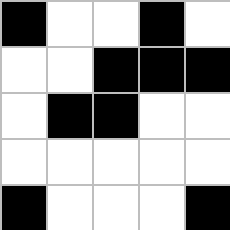[["black", "white", "white", "black", "white"], ["white", "white", "black", "black", "black"], ["white", "black", "black", "white", "white"], ["white", "white", "white", "white", "white"], ["black", "white", "white", "white", "black"]]